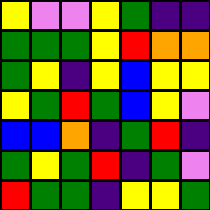[["yellow", "violet", "violet", "yellow", "green", "indigo", "indigo"], ["green", "green", "green", "yellow", "red", "orange", "orange"], ["green", "yellow", "indigo", "yellow", "blue", "yellow", "yellow"], ["yellow", "green", "red", "green", "blue", "yellow", "violet"], ["blue", "blue", "orange", "indigo", "green", "red", "indigo"], ["green", "yellow", "green", "red", "indigo", "green", "violet"], ["red", "green", "green", "indigo", "yellow", "yellow", "green"]]